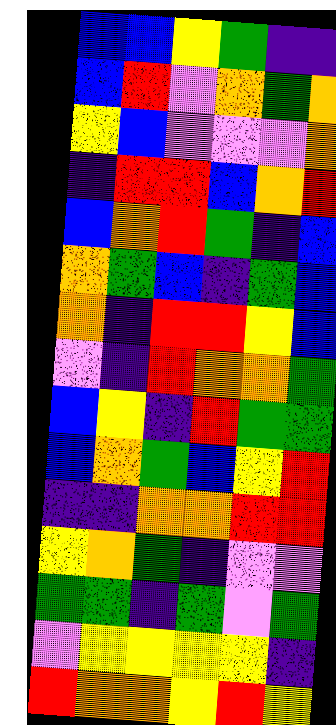[["blue", "blue", "yellow", "green", "indigo", "indigo"], ["blue", "red", "violet", "orange", "green", "orange"], ["yellow", "blue", "violet", "violet", "violet", "orange"], ["indigo", "red", "red", "blue", "orange", "red"], ["blue", "orange", "red", "green", "indigo", "blue"], ["orange", "green", "blue", "indigo", "green", "blue"], ["orange", "indigo", "red", "red", "yellow", "blue"], ["violet", "indigo", "red", "orange", "orange", "green"], ["blue", "yellow", "indigo", "red", "green", "green"], ["blue", "orange", "green", "blue", "yellow", "red"], ["indigo", "indigo", "orange", "orange", "red", "red"], ["yellow", "orange", "green", "indigo", "violet", "violet"], ["green", "green", "indigo", "green", "violet", "green"], ["violet", "yellow", "yellow", "yellow", "yellow", "indigo"], ["red", "orange", "orange", "yellow", "red", "yellow"]]